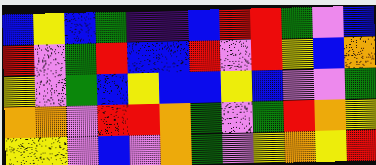[["blue", "yellow", "blue", "green", "indigo", "indigo", "blue", "red", "red", "green", "violet", "blue"], ["red", "violet", "green", "red", "blue", "blue", "red", "violet", "red", "yellow", "blue", "orange"], ["yellow", "violet", "green", "blue", "yellow", "blue", "blue", "yellow", "blue", "violet", "violet", "green"], ["orange", "orange", "violet", "red", "red", "orange", "green", "violet", "green", "red", "orange", "yellow"], ["yellow", "yellow", "violet", "blue", "violet", "orange", "green", "violet", "yellow", "orange", "yellow", "red"]]